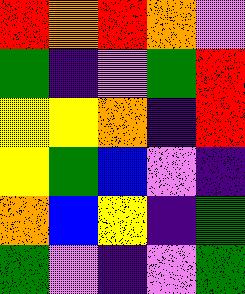[["red", "orange", "red", "orange", "violet"], ["green", "indigo", "violet", "green", "red"], ["yellow", "yellow", "orange", "indigo", "red"], ["yellow", "green", "blue", "violet", "indigo"], ["orange", "blue", "yellow", "indigo", "green"], ["green", "violet", "indigo", "violet", "green"]]